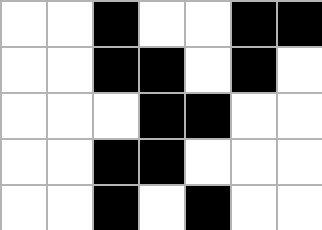[["white", "white", "black", "white", "white", "black", "black"], ["white", "white", "black", "black", "white", "black", "white"], ["white", "white", "white", "black", "black", "white", "white"], ["white", "white", "black", "black", "white", "white", "white"], ["white", "white", "black", "white", "black", "white", "white"]]